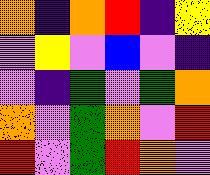[["orange", "indigo", "orange", "red", "indigo", "yellow"], ["violet", "yellow", "violet", "blue", "violet", "indigo"], ["violet", "indigo", "green", "violet", "green", "orange"], ["orange", "violet", "green", "orange", "violet", "red"], ["red", "violet", "green", "red", "orange", "violet"]]